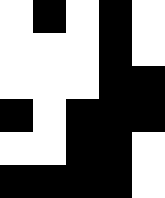[["white", "black", "white", "black", "white"], ["white", "white", "white", "black", "white"], ["white", "white", "white", "black", "black"], ["black", "white", "black", "black", "black"], ["white", "white", "black", "black", "white"], ["black", "black", "black", "black", "white"]]